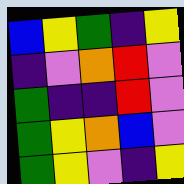[["blue", "yellow", "green", "indigo", "yellow"], ["indigo", "violet", "orange", "red", "violet"], ["green", "indigo", "indigo", "red", "violet"], ["green", "yellow", "orange", "blue", "violet"], ["green", "yellow", "violet", "indigo", "yellow"]]